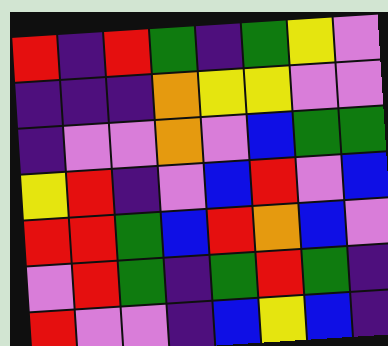[["red", "indigo", "red", "green", "indigo", "green", "yellow", "violet"], ["indigo", "indigo", "indigo", "orange", "yellow", "yellow", "violet", "violet"], ["indigo", "violet", "violet", "orange", "violet", "blue", "green", "green"], ["yellow", "red", "indigo", "violet", "blue", "red", "violet", "blue"], ["red", "red", "green", "blue", "red", "orange", "blue", "violet"], ["violet", "red", "green", "indigo", "green", "red", "green", "indigo"], ["red", "violet", "violet", "indigo", "blue", "yellow", "blue", "indigo"]]